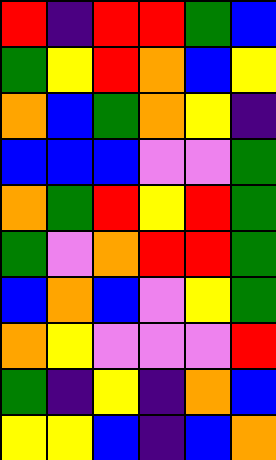[["red", "indigo", "red", "red", "green", "blue"], ["green", "yellow", "red", "orange", "blue", "yellow"], ["orange", "blue", "green", "orange", "yellow", "indigo"], ["blue", "blue", "blue", "violet", "violet", "green"], ["orange", "green", "red", "yellow", "red", "green"], ["green", "violet", "orange", "red", "red", "green"], ["blue", "orange", "blue", "violet", "yellow", "green"], ["orange", "yellow", "violet", "violet", "violet", "red"], ["green", "indigo", "yellow", "indigo", "orange", "blue"], ["yellow", "yellow", "blue", "indigo", "blue", "orange"]]